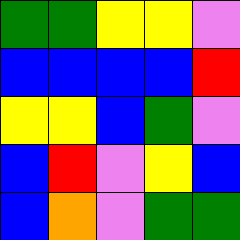[["green", "green", "yellow", "yellow", "violet"], ["blue", "blue", "blue", "blue", "red"], ["yellow", "yellow", "blue", "green", "violet"], ["blue", "red", "violet", "yellow", "blue"], ["blue", "orange", "violet", "green", "green"]]